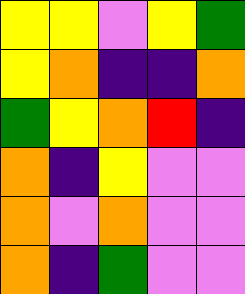[["yellow", "yellow", "violet", "yellow", "green"], ["yellow", "orange", "indigo", "indigo", "orange"], ["green", "yellow", "orange", "red", "indigo"], ["orange", "indigo", "yellow", "violet", "violet"], ["orange", "violet", "orange", "violet", "violet"], ["orange", "indigo", "green", "violet", "violet"]]